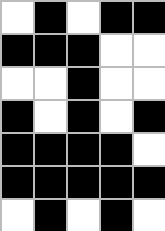[["white", "black", "white", "black", "black"], ["black", "black", "black", "white", "white"], ["white", "white", "black", "white", "white"], ["black", "white", "black", "white", "black"], ["black", "black", "black", "black", "white"], ["black", "black", "black", "black", "black"], ["white", "black", "white", "black", "white"]]